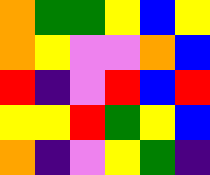[["orange", "green", "green", "yellow", "blue", "yellow"], ["orange", "yellow", "violet", "violet", "orange", "blue"], ["red", "indigo", "violet", "red", "blue", "red"], ["yellow", "yellow", "red", "green", "yellow", "blue"], ["orange", "indigo", "violet", "yellow", "green", "indigo"]]